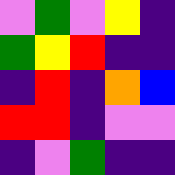[["violet", "green", "violet", "yellow", "indigo"], ["green", "yellow", "red", "indigo", "indigo"], ["indigo", "red", "indigo", "orange", "blue"], ["red", "red", "indigo", "violet", "violet"], ["indigo", "violet", "green", "indigo", "indigo"]]